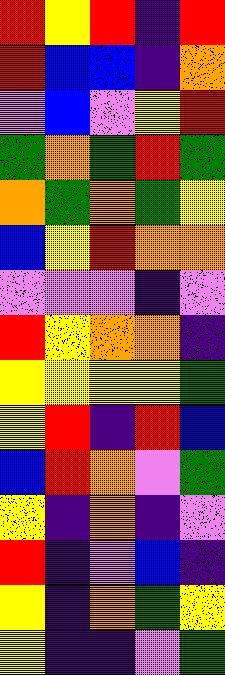[["red", "yellow", "red", "indigo", "red"], ["red", "blue", "blue", "indigo", "orange"], ["violet", "blue", "violet", "yellow", "red"], ["green", "orange", "green", "red", "green"], ["orange", "green", "orange", "green", "yellow"], ["blue", "yellow", "red", "orange", "orange"], ["violet", "violet", "violet", "indigo", "violet"], ["red", "yellow", "orange", "orange", "indigo"], ["yellow", "yellow", "yellow", "yellow", "green"], ["yellow", "red", "indigo", "red", "blue"], ["blue", "red", "orange", "violet", "green"], ["yellow", "indigo", "orange", "indigo", "violet"], ["red", "indigo", "violet", "blue", "indigo"], ["yellow", "indigo", "orange", "green", "yellow"], ["yellow", "indigo", "indigo", "violet", "green"]]